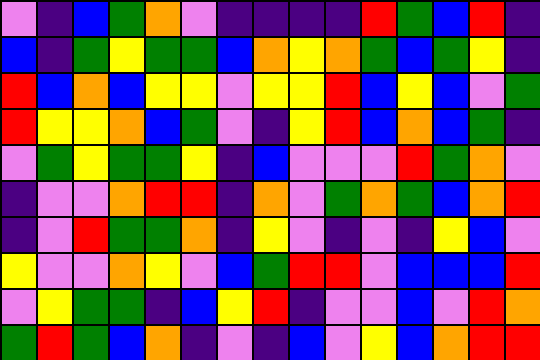[["violet", "indigo", "blue", "green", "orange", "violet", "indigo", "indigo", "indigo", "indigo", "red", "green", "blue", "red", "indigo"], ["blue", "indigo", "green", "yellow", "green", "green", "blue", "orange", "yellow", "orange", "green", "blue", "green", "yellow", "indigo"], ["red", "blue", "orange", "blue", "yellow", "yellow", "violet", "yellow", "yellow", "red", "blue", "yellow", "blue", "violet", "green"], ["red", "yellow", "yellow", "orange", "blue", "green", "violet", "indigo", "yellow", "red", "blue", "orange", "blue", "green", "indigo"], ["violet", "green", "yellow", "green", "green", "yellow", "indigo", "blue", "violet", "violet", "violet", "red", "green", "orange", "violet"], ["indigo", "violet", "violet", "orange", "red", "red", "indigo", "orange", "violet", "green", "orange", "green", "blue", "orange", "red"], ["indigo", "violet", "red", "green", "green", "orange", "indigo", "yellow", "violet", "indigo", "violet", "indigo", "yellow", "blue", "violet"], ["yellow", "violet", "violet", "orange", "yellow", "violet", "blue", "green", "red", "red", "violet", "blue", "blue", "blue", "red"], ["violet", "yellow", "green", "green", "indigo", "blue", "yellow", "red", "indigo", "violet", "violet", "blue", "violet", "red", "orange"], ["green", "red", "green", "blue", "orange", "indigo", "violet", "indigo", "blue", "violet", "yellow", "blue", "orange", "red", "red"]]